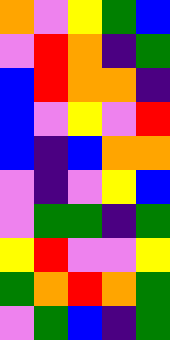[["orange", "violet", "yellow", "green", "blue"], ["violet", "red", "orange", "indigo", "green"], ["blue", "red", "orange", "orange", "indigo"], ["blue", "violet", "yellow", "violet", "red"], ["blue", "indigo", "blue", "orange", "orange"], ["violet", "indigo", "violet", "yellow", "blue"], ["violet", "green", "green", "indigo", "green"], ["yellow", "red", "violet", "violet", "yellow"], ["green", "orange", "red", "orange", "green"], ["violet", "green", "blue", "indigo", "green"]]